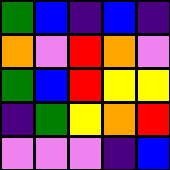[["green", "blue", "indigo", "blue", "indigo"], ["orange", "violet", "red", "orange", "violet"], ["green", "blue", "red", "yellow", "yellow"], ["indigo", "green", "yellow", "orange", "red"], ["violet", "violet", "violet", "indigo", "blue"]]